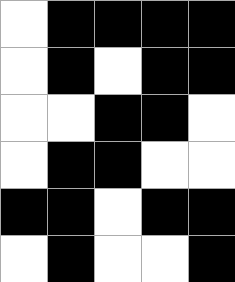[["white", "black", "black", "black", "black"], ["white", "black", "white", "black", "black"], ["white", "white", "black", "black", "white"], ["white", "black", "black", "white", "white"], ["black", "black", "white", "black", "black"], ["white", "black", "white", "white", "black"]]